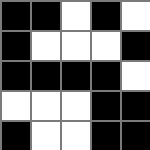[["black", "black", "white", "black", "white"], ["black", "white", "white", "white", "black"], ["black", "black", "black", "black", "white"], ["white", "white", "white", "black", "black"], ["black", "white", "white", "black", "black"]]